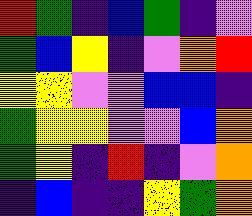[["red", "green", "indigo", "blue", "green", "indigo", "violet"], ["green", "blue", "yellow", "indigo", "violet", "orange", "red"], ["yellow", "yellow", "violet", "violet", "blue", "blue", "indigo"], ["green", "yellow", "yellow", "violet", "violet", "blue", "orange"], ["green", "yellow", "indigo", "red", "indigo", "violet", "orange"], ["indigo", "blue", "indigo", "indigo", "yellow", "green", "orange"]]